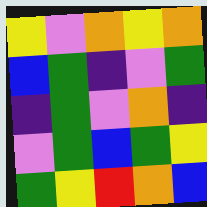[["yellow", "violet", "orange", "yellow", "orange"], ["blue", "green", "indigo", "violet", "green"], ["indigo", "green", "violet", "orange", "indigo"], ["violet", "green", "blue", "green", "yellow"], ["green", "yellow", "red", "orange", "blue"]]